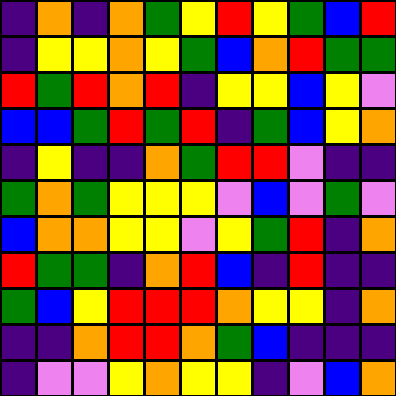[["indigo", "orange", "indigo", "orange", "green", "yellow", "red", "yellow", "green", "blue", "red"], ["indigo", "yellow", "yellow", "orange", "yellow", "green", "blue", "orange", "red", "green", "green"], ["red", "green", "red", "orange", "red", "indigo", "yellow", "yellow", "blue", "yellow", "violet"], ["blue", "blue", "green", "red", "green", "red", "indigo", "green", "blue", "yellow", "orange"], ["indigo", "yellow", "indigo", "indigo", "orange", "green", "red", "red", "violet", "indigo", "indigo"], ["green", "orange", "green", "yellow", "yellow", "yellow", "violet", "blue", "violet", "green", "violet"], ["blue", "orange", "orange", "yellow", "yellow", "violet", "yellow", "green", "red", "indigo", "orange"], ["red", "green", "green", "indigo", "orange", "red", "blue", "indigo", "red", "indigo", "indigo"], ["green", "blue", "yellow", "red", "red", "red", "orange", "yellow", "yellow", "indigo", "orange"], ["indigo", "indigo", "orange", "red", "red", "orange", "green", "blue", "indigo", "indigo", "indigo"], ["indigo", "violet", "violet", "yellow", "orange", "yellow", "yellow", "indigo", "violet", "blue", "orange"]]